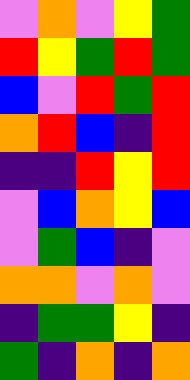[["violet", "orange", "violet", "yellow", "green"], ["red", "yellow", "green", "red", "green"], ["blue", "violet", "red", "green", "red"], ["orange", "red", "blue", "indigo", "red"], ["indigo", "indigo", "red", "yellow", "red"], ["violet", "blue", "orange", "yellow", "blue"], ["violet", "green", "blue", "indigo", "violet"], ["orange", "orange", "violet", "orange", "violet"], ["indigo", "green", "green", "yellow", "indigo"], ["green", "indigo", "orange", "indigo", "orange"]]